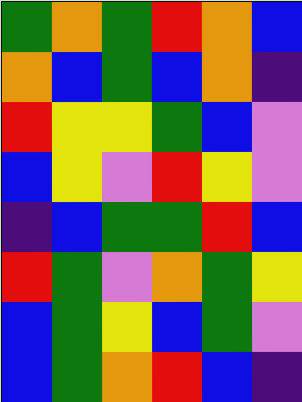[["green", "orange", "green", "red", "orange", "blue"], ["orange", "blue", "green", "blue", "orange", "indigo"], ["red", "yellow", "yellow", "green", "blue", "violet"], ["blue", "yellow", "violet", "red", "yellow", "violet"], ["indigo", "blue", "green", "green", "red", "blue"], ["red", "green", "violet", "orange", "green", "yellow"], ["blue", "green", "yellow", "blue", "green", "violet"], ["blue", "green", "orange", "red", "blue", "indigo"]]